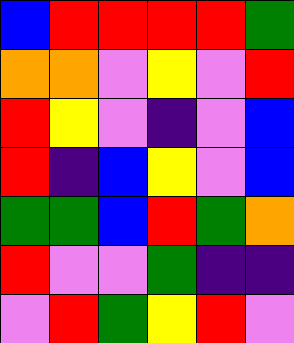[["blue", "red", "red", "red", "red", "green"], ["orange", "orange", "violet", "yellow", "violet", "red"], ["red", "yellow", "violet", "indigo", "violet", "blue"], ["red", "indigo", "blue", "yellow", "violet", "blue"], ["green", "green", "blue", "red", "green", "orange"], ["red", "violet", "violet", "green", "indigo", "indigo"], ["violet", "red", "green", "yellow", "red", "violet"]]